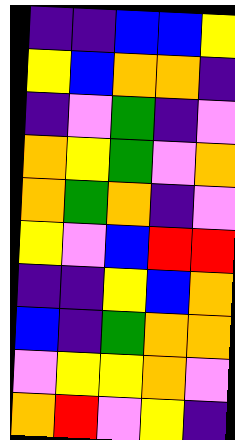[["indigo", "indigo", "blue", "blue", "yellow"], ["yellow", "blue", "orange", "orange", "indigo"], ["indigo", "violet", "green", "indigo", "violet"], ["orange", "yellow", "green", "violet", "orange"], ["orange", "green", "orange", "indigo", "violet"], ["yellow", "violet", "blue", "red", "red"], ["indigo", "indigo", "yellow", "blue", "orange"], ["blue", "indigo", "green", "orange", "orange"], ["violet", "yellow", "yellow", "orange", "violet"], ["orange", "red", "violet", "yellow", "indigo"]]